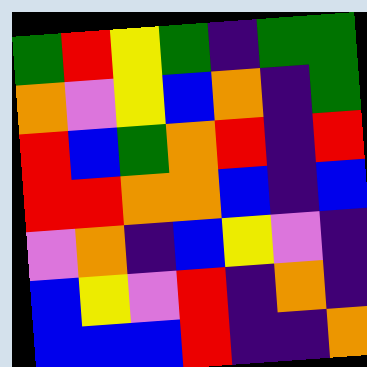[["green", "red", "yellow", "green", "indigo", "green", "green"], ["orange", "violet", "yellow", "blue", "orange", "indigo", "green"], ["red", "blue", "green", "orange", "red", "indigo", "red"], ["red", "red", "orange", "orange", "blue", "indigo", "blue"], ["violet", "orange", "indigo", "blue", "yellow", "violet", "indigo"], ["blue", "yellow", "violet", "red", "indigo", "orange", "indigo"], ["blue", "blue", "blue", "red", "indigo", "indigo", "orange"]]